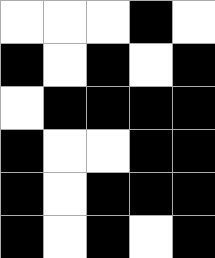[["white", "white", "white", "black", "white"], ["black", "white", "black", "white", "black"], ["white", "black", "black", "black", "black"], ["black", "white", "white", "black", "black"], ["black", "white", "black", "black", "black"], ["black", "white", "black", "white", "black"]]